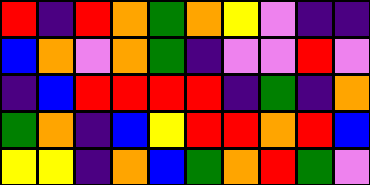[["red", "indigo", "red", "orange", "green", "orange", "yellow", "violet", "indigo", "indigo"], ["blue", "orange", "violet", "orange", "green", "indigo", "violet", "violet", "red", "violet"], ["indigo", "blue", "red", "red", "red", "red", "indigo", "green", "indigo", "orange"], ["green", "orange", "indigo", "blue", "yellow", "red", "red", "orange", "red", "blue"], ["yellow", "yellow", "indigo", "orange", "blue", "green", "orange", "red", "green", "violet"]]